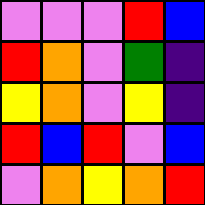[["violet", "violet", "violet", "red", "blue"], ["red", "orange", "violet", "green", "indigo"], ["yellow", "orange", "violet", "yellow", "indigo"], ["red", "blue", "red", "violet", "blue"], ["violet", "orange", "yellow", "orange", "red"]]